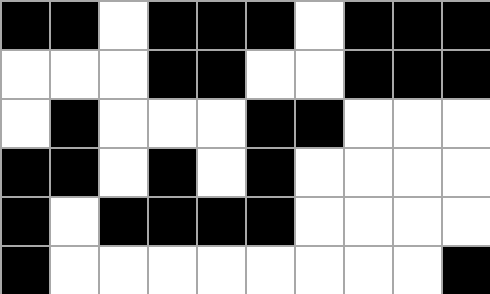[["black", "black", "white", "black", "black", "black", "white", "black", "black", "black"], ["white", "white", "white", "black", "black", "white", "white", "black", "black", "black"], ["white", "black", "white", "white", "white", "black", "black", "white", "white", "white"], ["black", "black", "white", "black", "white", "black", "white", "white", "white", "white"], ["black", "white", "black", "black", "black", "black", "white", "white", "white", "white"], ["black", "white", "white", "white", "white", "white", "white", "white", "white", "black"]]